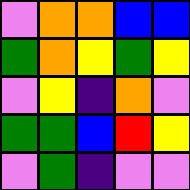[["violet", "orange", "orange", "blue", "blue"], ["green", "orange", "yellow", "green", "yellow"], ["violet", "yellow", "indigo", "orange", "violet"], ["green", "green", "blue", "red", "yellow"], ["violet", "green", "indigo", "violet", "violet"]]